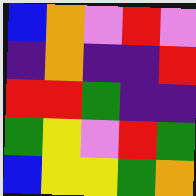[["blue", "orange", "violet", "red", "violet"], ["indigo", "orange", "indigo", "indigo", "red"], ["red", "red", "green", "indigo", "indigo"], ["green", "yellow", "violet", "red", "green"], ["blue", "yellow", "yellow", "green", "orange"]]